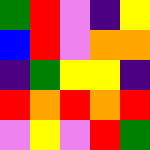[["green", "red", "violet", "indigo", "yellow"], ["blue", "red", "violet", "orange", "orange"], ["indigo", "green", "yellow", "yellow", "indigo"], ["red", "orange", "red", "orange", "red"], ["violet", "yellow", "violet", "red", "green"]]